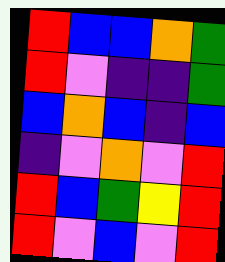[["red", "blue", "blue", "orange", "green"], ["red", "violet", "indigo", "indigo", "green"], ["blue", "orange", "blue", "indigo", "blue"], ["indigo", "violet", "orange", "violet", "red"], ["red", "blue", "green", "yellow", "red"], ["red", "violet", "blue", "violet", "red"]]